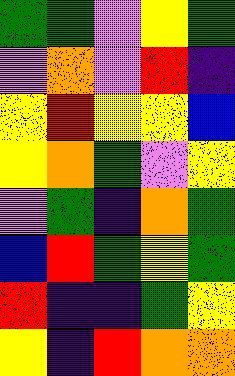[["green", "green", "violet", "yellow", "green"], ["violet", "orange", "violet", "red", "indigo"], ["yellow", "red", "yellow", "yellow", "blue"], ["yellow", "orange", "green", "violet", "yellow"], ["violet", "green", "indigo", "orange", "green"], ["blue", "red", "green", "yellow", "green"], ["red", "indigo", "indigo", "green", "yellow"], ["yellow", "indigo", "red", "orange", "orange"]]